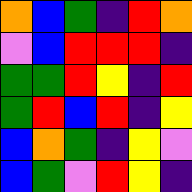[["orange", "blue", "green", "indigo", "red", "orange"], ["violet", "blue", "red", "red", "red", "indigo"], ["green", "green", "red", "yellow", "indigo", "red"], ["green", "red", "blue", "red", "indigo", "yellow"], ["blue", "orange", "green", "indigo", "yellow", "violet"], ["blue", "green", "violet", "red", "yellow", "indigo"]]